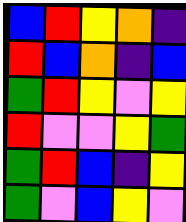[["blue", "red", "yellow", "orange", "indigo"], ["red", "blue", "orange", "indigo", "blue"], ["green", "red", "yellow", "violet", "yellow"], ["red", "violet", "violet", "yellow", "green"], ["green", "red", "blue", "indigo", "yellow"], ["green", "violet", "blue", "yellow", "violet"]]